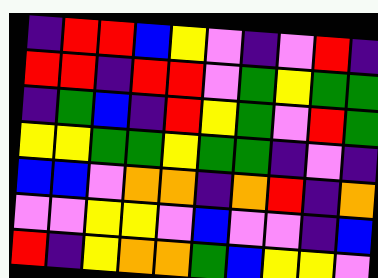[["indigo", "red", "red", "blue", "yellow", "violet", "indigo", "violet", "red", "indigo"], ["red", "red", "indigo", "red", "red", "violet", "green", "yellow", "green", "green"], ["indigo", "green", "blue", "indigo", "red", "yellow", "green", "violet", "red", "green"], ["yellow", "yellow", "green", "green", "yellow", "green", "green", "indigo", "violet", "indigo"], ["blue", "blue", "violet", "orange", "orange", "indigo", "orange", "red", "indigo", "orange"], ["violet", "violet", "yellow", "yellow", "violet", "blue", "violet", "violet", "indigo", "blue"], ["red", "indigo", "yellow", "orange", "orange", "green", "blue", "yellow", "yellow", "violet"]]